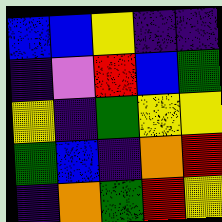[["blue", "blue", "yellow", "indigo", "indigo"], ["indigo", "violet", "red", "blue", "green"], ["yellow", "indigo", "green", "yellow", "yellow"], ["green", "blue", "indigo", "orange", "red"], ["indigo", "orange", "green", "red", "yellow"]]